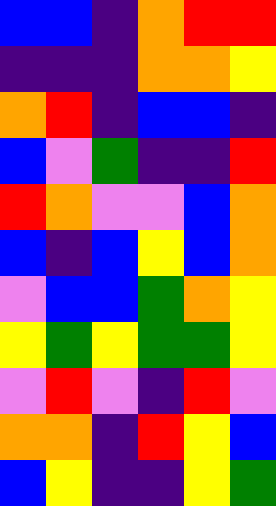[["blue", "blue", "indigo", "orange", "red", "red"], ["indigo", "indigo", "indigo", "orange", "orange", "yellow"], ["orange", "red", "indigo", "blue", "blue", "indigo"], ["blue", "violet", "green", "indigo", "indigo", "red"], ["red", "orange", "violet", "violet", "blue", "orange"], ["blue", "indigo", "blue", "yellow", "blue", "orange"], ["violet", "blue", "blue", "green", "orange", "yellow"], ["yellow", "green", "yellow", "green", "green", "yellow"], ["violet", "red", "violet", "indigo", "red", "violet"], ["orange", "orange", "indigo", "red", "yellow", "blue"], ["blue", "yellow", "indigo", "indigo", "yellow", "green"]]